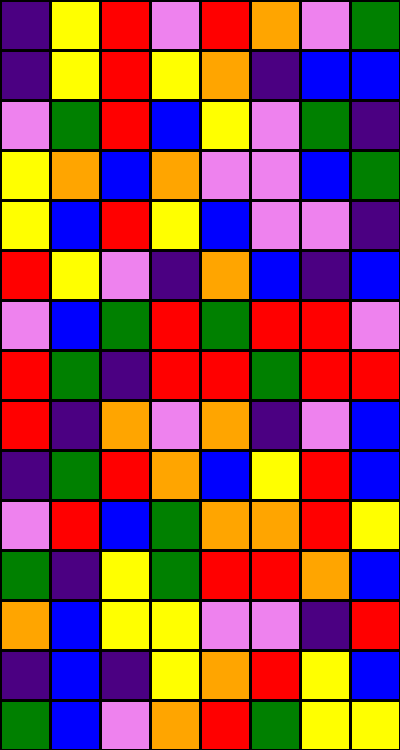[["indigo", "yellow", "red", "violet", "red", "orange", "violet", "green"], ["indigo", "yellow", "red", "yellow", "orange", "indigo", "blue", "blue"], ["violet", "green", "red", "blue", "yellow", "violet", "green", "indigo"], ["yellow", "orange", "blue", "orange", "violet", "violet", "blue", "green"], ["yellow", "blue", "red", "yellow", "blue", "violet", "violet", "indigo"], ["red", "yellow", "violet", "indigo", "orange", "blue", "indigo", "blue"], ["violet", "blue", "green", "red", "green", "red", "red", "violet"], ["red", "green", "indigo", "red", "red", "green", "red", "red"], ["red", "indigo", "orange", "violet", "orange", "indigo", "violet", "blue"], ["indigo", "green", "red", "orange", "blue", "yellow", "red", "blue"], ["violet", "red", "blue", "green", "orange", "orange", "red", "yellow"], ["green", "indigo", "yellow", "green", "red", "red", "orange", "blue"], ["orange", "blue", "yellow", "yellow", "violet", "violet", "indigo", "red"], ["indigo", "blue", "indigo", "yellow", "orange", "red", "yellow", "blue"], ["green", "blue", "violet", "orange", "red", "green", "yellow", "yellow"]]